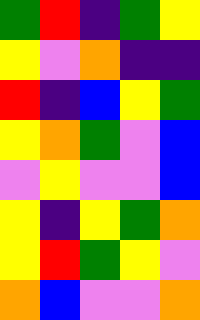[["green", "red", "indigo", "green", "yellow"], ["yellow", "violet", "orange", "indigo", "indigo"], ["red", "indigo", "blue", "yellow", "green"], ["yellow", "orange", "green", "violet", "blue"], ["violet", "yellow", "violet", "violet", "blue"], ["yellow", "indigo", "yellow", "green", "orange"], ["yellow", "red", "green", "yellow", "violet"], ["orange", "blue", "violet", "violet", "orange"]]